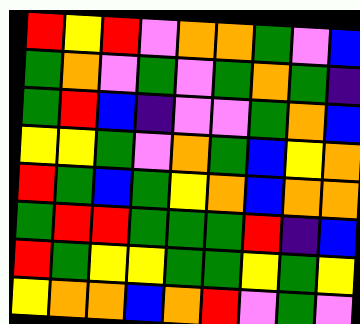[["red", "yellow", "red", "violet", "orange", "orange", "green", "violet", "blue"], ["green", "orange", "violet", "green", "violet", "green", "orange", "green", "indigo"], ["green", "red", "blue", "indigo", "violet", "violet", "green", "orange", "blue"], ["yellow", "yellow", "green", "violet", "orange", "green", "blue", "yellow", "orange"], ["red", "green", "blue", "green", "yellow", "orange", "blue", "orange", "orange"], ["green", "red", "red", "green", "green", "green", "red", "indigo", "blue"], ["red", "green", "yellow", "yellow", "green", "green", "yellow", "green", "yellow"], ["yellow", "orange", "orange", "blue", "orange", "red", "violet", "green", "violet"]]